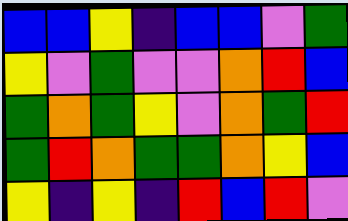[["blue", "blue", "yellow", "indigo", "blue", "blue", "violet", "green"], ["yellow", "violet", "green", "violet", "violet", "orange", "red", "blue"], ["green", "orange", "green", "yellow", "violet", "orange", "green", "red"], ["green", "red", "orange", "green", "green", "orange", "yellow", "blue"], ["yellow", "indigo", "yellow", "indigo", "red", "blue", "red", "violet"]]